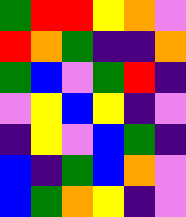[["green", "red", "red", "yellow", "orange", "violet"], ["red", "orange", "green", "indigo", "indigo", "orange"], ["green", "blue", "violet", "green", "red", "indigo"], ["violet", "yellow", "blue", "yellow", "indigo", "violet"], ["indigo", "yellow", "violet", "blue", "green", "indigo"], ["blue", "indigo", "green", "blue", "orange", "violet"], ["blue", "green", "orange", "yellow", "indigo", "violet"]]